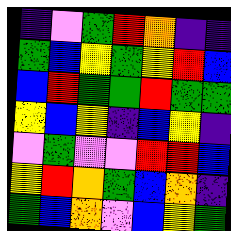[["indigo", "violet", "green", "red", "orange", "indigo", "indigo"], ["green", "blue", "yellow", "green", "yellow", "red", "blue"], ["blue", "red", "green", "green", "red", "green", "green"], ["yellow", "blue", "yellow", "indigo", "blue", "yellow", "indigo"], ["violet", "green", "violet", "violet", "red", "red", "blue"], ["yellow", "red", "orange", "green", "blue", "orange", "indigo"], ["green", "blue", "orange", "violet", "blue", "yellow", "green"]]